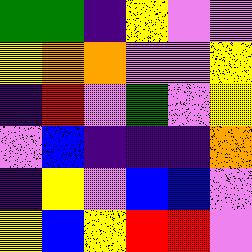[["green", "green", "indigo", "yellow", "violet", "violet"], ["yellow", "orange", "orange", "violet", "violet", "yellow"], ["indigo", "red", "violet", "green", "violet", "yellow"], ["violet", "blue", "indigo", "indigo", "indigo", "orange"], ["indigo", "yellow", "violet", "blue", "blue", "violet"], ["yellow", "blue", "yellow", "red", "red", "violet"]]